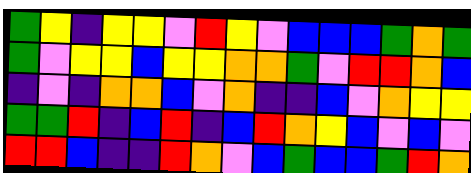[["green", "yellow", "indigo", "yellow", "yellow", "violet", "red", "yellow", "violet", "blue", "blue", "blue", "green", "orange", "green"], ["green", "violet", "yellow", "yellow", "blue", "yellow", "yellow", "orange", "orange", "green", "violet", "red", "red", "orange", "blue"], ["indigo", "violet", "indigo", "orange", "orange", "blue", "violet", "orange", "indigo", "indigo", "blue", "violet", "orange", "yellow", "yellow"], ["green", "green", "red", "indigo", "blue", "red", "indigo", "blue", "red", "orange", "yellow", "blue", "violet", "blue", "violet"], ["red", "red", "blue", "indigo", "indigo", "red", "orange", "violet", "blue", "green", "blue", "blue", "green", "red", "orange"]]